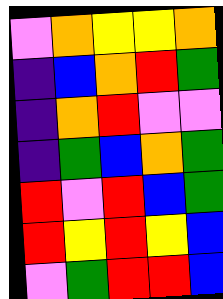[["violet", "orange", "yellow", "yellow", "orange"], ["indigo", "blue", "orange", "red", "green"], ["indigo", "orange", "red", "violet", "violet"], ["indigo", "green", "blue", "orange", "green"], ["red", "violet", "red", "blue", "green"], ["red", "yellow", "red", "yellow", "blue"], ["violet", "green", "red", "red", "blue"]]